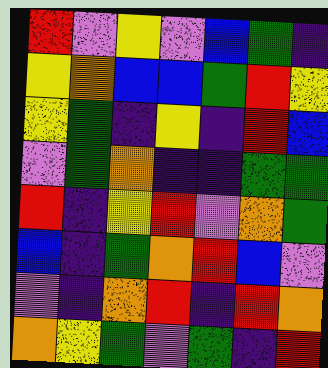[["red", "violet", "yellow", "violet", "blue", "green", "indigo"], ["yellow", "orange", "blue", "blue", "green", "red", "yellow"], ["yellow", "green", "indigo", "yellow", "indigo", "red", "blue"], ["violet", "green", "orange", "indigo", "indigo", "green", "green"], ["red", "indigo", "yellow", "red", "violet", "orange", "green"], ["blue", "indigo", "green", "orange", "red", "blue", "violet"], ["violet", "indigo", "orange", "red", "indigo", "red", "orange"], ["orange", "yellow", "green", "violet", "green", "indigo", "red"]]